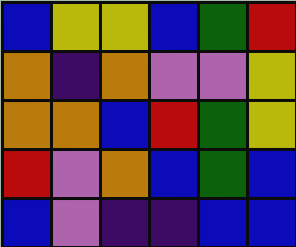[["blue", "yellow", "yellow", "blue", "green", "red"], ["orange", "indigo", "orange", "violet", "violet", "yellow"], ["orange", "orange", "blue", "red", "green", "yellow"], ["red", "violet", "orange", "blue", "green", "blue"], ["blue", "violet", "indigo", "indigo", "blue", "blue"]]